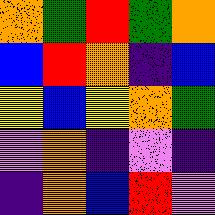[["orange", "green", "red", "green", "orange"], ["blue", "red", "orange", "indigo", "blue"], ["yellow", "blue", "yellow", "orange", "green"], ["violet", "orange", "indigo", "violet", "indigo"], ["indigo", "orange", "blue", "red", "violet"]]